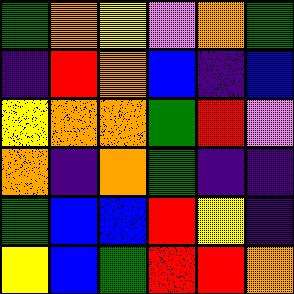[["green", "orange", "yellow", "violet", "orange", "green"], ["indigo", "red", "orange", "blue", "indigo", "blue"], ["yellow", "orange", "orange", "green", "red", "violet"], ["orange", "indigo", "orange", "green", "indigo", "indigo"], ["green", "blue", "blue", "red", "yellow", "indigo"], ["yellow", "blue", "green", "red", "red", "orange"]]